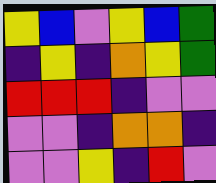[["yellow", "blue", "violet", "yellow", "blue", "green"], ["indigo", "yellow", "indigo", "orange", "yellow", "green"], ["red", "red", "red", "indigo", "violet", "violet"], ["violet", "violet", "indigo", "orange", "orange", "indigo"], ["violet", "violet", "yellow", "indigo", "red", "violet"]]